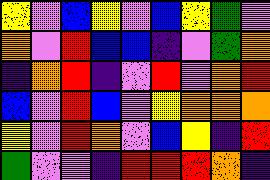[["yellow", "violet", "blue", "yellow", "violet", "blue", "yellow", "green", "violet"], ["orange", "violet", "red", "blue", "blue", "indigo", "violet", "green", "orange"], ["indigo", "orange", "red", "indigo", "violet", "red", "violet", "orange", "red"], ["blue", "violet", "red", "blue", "violet", "yellow", "orange", "orange", "orange"], ["yellow", "violet", "red", "orange", "violet", "blue", "yellow", "indigo", "red"], ["green", "violet", "violet", "indigo", "red", "red", "red", "orange", "indigo"]]